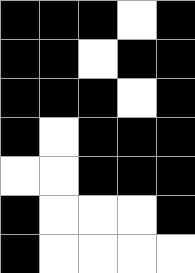[["black", "black", "black", "white", "black"], ["black", "black", "white", "black", "black"], ["black", "black", "black", "white", "black"], ["black", "white", "black", "black", "black"], ["white", "white", "black", "black", "black"], ["black", "white", "white", "white", "black"], ["black", "white", "white", "white", "white"]]